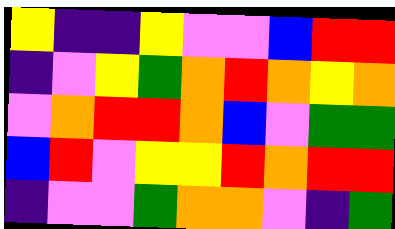[["yellow", "indigo", "indigo", "yellow", "violet", "violet", "blue", "red", "red"], ["indigo", "violet", "yellow", "green", "orange", "red", "orange", "yellow", "orange"], ["violet", "orange", "red", "red", "orange", "blue", "violet", "green", "green"], ["blue", "red", "violet", "yellow", "yellow", "red", "orange", "red", "red"], ["indigo", "violet", "violet", "green", "orange", "orange", "violet", "indigo", "green"]]